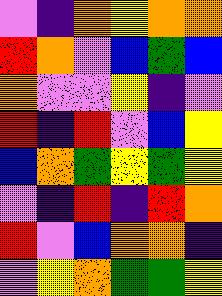[["violet", "indigo", "orange", "yellow", "orange", "orange"], ["red", "orange", "violet", "blue", "green", "blue"], ["orange", "violet", "violet", "yellow", "indigo", "violet"], ["red", "indigo", "red", "violet", "blue", "yellow"], ["blue", "orange", "green", "yellow", "green", "yellow"], ["violet", "indigo", "red", "indigo", "red", "orange"], ["red", "violet", "blue", "orange", "orange", "indigo"], ["violet", "yellow", "orange", "green", "green", "yellow"]]